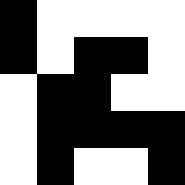[["black", "white", "white", "white", "white"], ["black", "white", "black", "black", "white"], ["white", "black", "black", "white", "white"], ["white", "black", "black", "black", "black"], ["white", "black", "white", "white", "black"]]